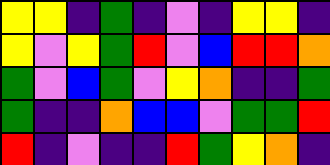[["yellow", "yellow", "indigo", "green", "indigo", "violet", "indigo", "yellow", "yellow", "indigo"], ["yellow", "violet", "yellow", "green", "red", "violet", "blue", "red", "red", "orange"], ["green", "violet", "blue", "green", "violet", "yellow", "orange", "indigo", "indigo", "green"], ["green", "indigo", "indigo", "orange", "blue", "blue", "violet", "green", "green", "red"], ["red", "indigo", "violet", "indigo", "indigo", "red", "green", "yellow", "orange", "indigo"]]